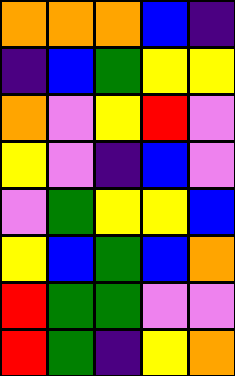[["orange", "orange", "orange", "blue", "indigo"], ["indigo", "blue", "green", "yellow", "yellow"], ["orange", "violet", "yellow", "red", "violet"], ["yellow", "violet", "indigo", "blue", "violet"], ["violet", "green", "yellow", "yellow", "blue"], ["yellow", "blue", "green", "blue", "orange"], ["red", "green", "green", "violet", "violet"], ["red", "green", "indigo", "yellow", "orange"]]